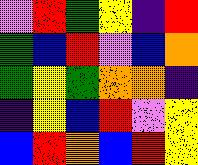[["violet", "red", "green", "yellow", "indigo", "red"], ["green", "blue", "red", "violet", "blue", "orange"], ["green", "yellow", "green", "orange", "orange", "indigo"], ["indigo", "yellow", "blue", "red", "violet", "yellow"], ["blue", "red", "orange", "blue", "red", "yellow"]]